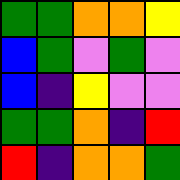[["green", "green", "orange", "orange", "yellow"], ["blue", "green", "violet", "green", "violet"], ["blue", "indigo", "yellow", "violet", "violet"], ["green", "green", "orange", "indigo", "red"], ["red", "indigo", "orange", "orange", "green"]]